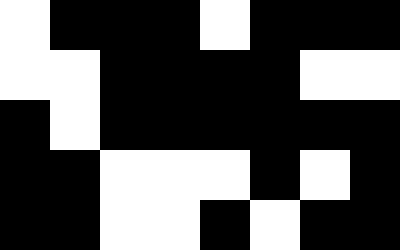[["white", "black", "black", "black", "white", "black", "black", "black"], ["white", "white", "black", "black", "black", "black", "white", "white"], ["black", "white", "black", "black", "black", "black", "black", "black"], ["black", "black", "white", "white", "white", "black", "white", "black"], ["black", "black", "white", "white", "black", "white", "black", "black"]]